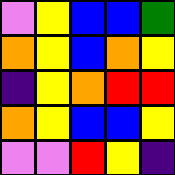[["violet", "yellow", "blue", "blue", "green"], ["orange", "yellow", "blue", "orange", "yellow"], ["indigo", "yellow", "orange", "red", "red"], ["orange", "yellow", "blue", "blue", "yellow"], ["violet", "violet", "red", "yellow", "indigo"]]